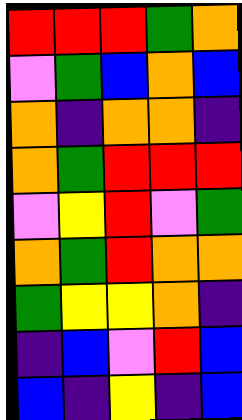[["red", "red", "red", "green", "orange"], ["violet", "green", "blue", "orange", "blue"], ["orange", "indigo", "orange", "orange", "indigo"], ["orange", "green", "red", "red", "red"], ["violet", "yellow", "red", "violet", "green"], ["orange", "green", "red", "orange", "orange"], ["green", "yellow", "yellow", "orange", "indigo"], ["indigo", "blue", "violet", "red", "blue"], ["blue", "indigo", "yellow", "indigo", "blue"]]